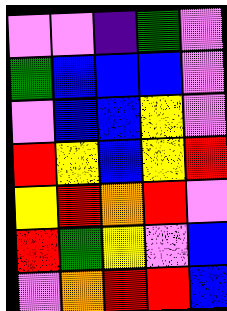[["violet", "violet", "indigo", "green", "violet"], ["green", "blue", "blue", "blue", "violet"], ["violet", "blue", "blue", "yellow", "violet"], ["red", "yellow", "blue", "yellow", "red"], ["yellow", "red", "orange", "red", "violet"], ["red", "green", "yellow", "violet", "blue"], ["violet", "orange", "red", "red", "blue"]]